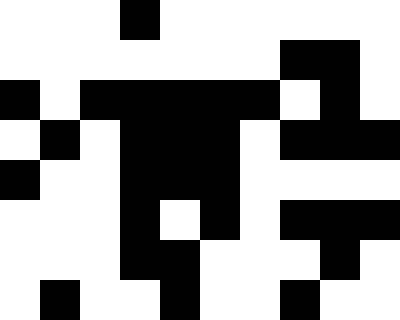[["white", "white", "white", "black", "white", "white", "white", "white", "white", "white"], ["white", "white", "white", "white", "white", "white", "white", "black", "black", "white"], ["black", "white", "black", "black", "black", "black", "black", "white", "black", "white"], ["white", "black", "white", "black", "black", "black", "white", "black", "black", "black"], ["black", "white", "white", "black", "black", "black", "white", "white", "white", "white"], ["white", "white", "white", "black", "white", "black", "white", "black", "black", "black"], ["white", "white", "white", "black", "black", "white", "white", "white", "black", "white"], ["white", "black", "white", "white", "black", "white", "white", "black", "white", "white"]]